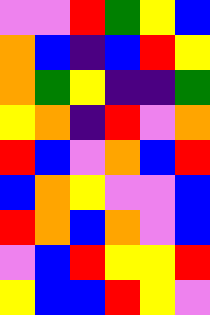[["violet", "violet", "red", "green", "yellow", "blue"], ["orange", "blue", "indigo", "blue", "red", "yellow"], ["orange", "green", "yellow", "indigo", "indigo", "green"], ["yellow", "orange", "indigo", "red", "violet", "orange"], ["red", "blue", "violet", "orange", "blue", "red"], ["blue", "orange", "yellow", "violet", "violet", "blue"], ["red", "orange", "blue", "orange", "violet", "blue"], ["violet", "blue", "red", "yellow", "yellow", "red"], ["yellow", "blue", "blue", "red", "yellow", "violet"]]